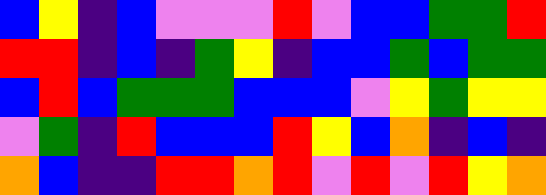[["blue", "yellow", "indigo", "blue", "violet", "violet", "violet", "red", "violet", "blue", "blue", "green", "green", "red"], ["red", "red", "indigo", "blue", "indigo", "green", "yellow", "indigo", "blue", "blue", "green", "blue", "green", "green"], ["blue", "red", "blue", "green", "green", "green", "blue", "blue", "blue", "violet", "yellow", "green", "yellow", "yellow"], ["violet", "green", "indigo", "red", "blue", "blue", "blue", "red", "yellow", "blue", "orange", "indigo", "blue", "indigo"], ["orange", "blue", "indigo", "indigo", "red", "red", "orange", "red", "violet", "red", "violet", "red", "yellow", "orange"]]